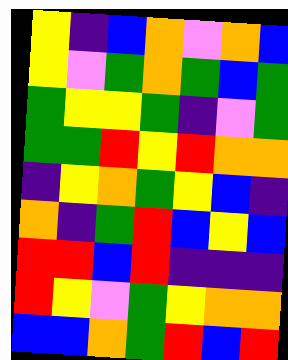[["yellow", "indigo", "blue", "orange", "violet", "orange", "blue"], ["yellow", "violet", "green", "orange", "green", "blue", "green"], ["green", "yellow", "yellow", "green", "indigo", "violet", "green"], ["green", "green", "red", "yellow", "red", "orange", "orange"], ["indigo", "yellow", "orange", "green", "yellow", "blue", "indigo"], ["orange", "indigo", "green", "red", "blue", "yellow", "blue"], ["red", "red", "blue", "red", "indigo", "indigo", "indigo"], ["red", "yellow", "violet", "green", "yellow", "orange", "orange"], ["blue", "blue", "orange", "green", "red", "blue", "red"]]